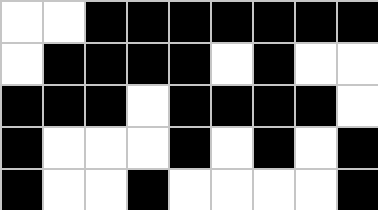[["white", "white", "black", "black", "black", "black", "black", "black", "black"], ["white", "black", "black", "black", "black", "white", "black", "white", "white"], ["black", "black", "black", "white", "black", "black", "black", "black", "white"], ["black", "white", "white", "white", "black", "white", "black", "white", "black"], ["black", "white", "white", "black", "white", "white", "white", "white", "black"]]